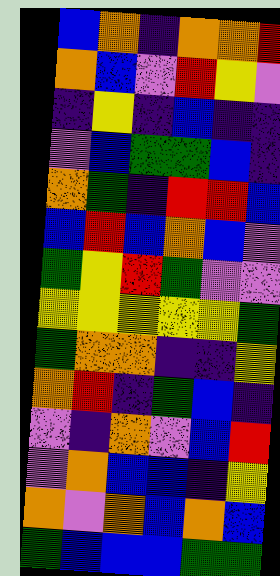[["blue", "orange", "indigo", "orange", "orange", "red"], ["orange", "blue", "violet", "red", "yellow", "violet"], ["indigo", "yellow", "indigo", "blue", "indigo", "indigo"], ["violet", "blue", "green", "green", "blue", "indigo"], ["orange", "green", "indigo", "red", "red", "blue"], ["blue", "red", "blue", "orange", "blue", "violet"], ["green", "yellow", "red", "green", "violet", "violet"], ["yellow", "yellow", "yellow", "yellow", "yellow", "green"], ["green", "orange", "orange", "indigo", "indigo", "yellow"], ["orange", "red", "indigo", "green", "blue", "indigo"], ["violet", "indigo", "orange", "violet", "blue", "red"], ["violet", "orange", "blue", "blue", "indigo", "yellow"], ["orange", "violet", "orange", "blue", "orange", "blue"], ["green", "blue", "blue", "blue", "green", "green"]]